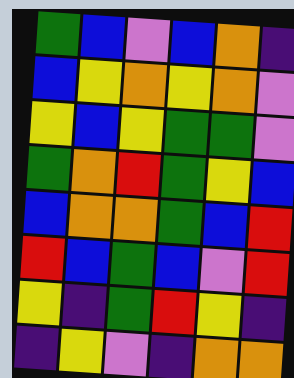[["green", "blue", "violet", "blue", "orange", "indigo"], ["blue", "yellow", "orange", "yellow", "orange", "violet"], ["yellow", "blue", "yellow", "green", "green", "violet"], ["green", "orange", "red", "green", "yellow", "blue"], ["blue", "orange", "orange", "green", "blue", "red"], ["red", "blue", "green", "blue", "violet", "red"], ["yellow", "indigo", "green", "red", "yellow", "indigo"], ["indigo", "yellow", "violet", "indigo", "orange", "orange"]]